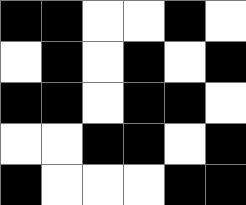[["black", "black", "white", "white", "black", "white"], ["white", "black", "white", "black", "white", "black"], ["black", "black", "white", "black", "black", "white"], ["white", "white", "black", "black", "white", "black"], ["black", "white", "white", "white", "black", "black"]]